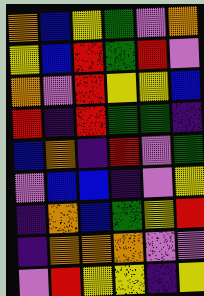[["orange", "blue", "yellow", "green", "violet", "orange"], ["yellow", "blue", "red", "green", "red", "violet"], ["orange", "violet", "red", "yellow", "yellow", "blue"], ["red", "indigo", "red", "green", "green", "indigo"], ["blue", "orange", "indigo", "red", "violet", "green"], ["violet", "blue", "blue", "indigo", "violet", "yellow"], ["indigo", "orange", "blue", "green", "yellow", "red"], ["indigo", "orange", "orange", "orange", "violet", "violet"], ["violet", "red", "yellow", "yellow", "indigo", "yellow"]]